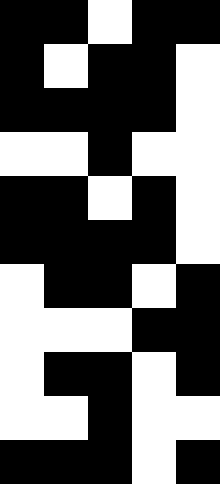[["black", "black", "white", "black", "black"], ["black", "white", "black", "black", "white"], ["black", "black", "black", "black", "white"], ["white", "white", "black", "white", "white"], ["black", "black", "white", "black", "white"], ["black", "black", "black", "black", "white"], ["white", "black", "black", "white", "black"], ["white", "white", "white", "black", "black"], ["white", "black", "black", "white", "black"], ["white", "white", "black", "white", "white"], ["black", "black", "black", "white", "black"]]